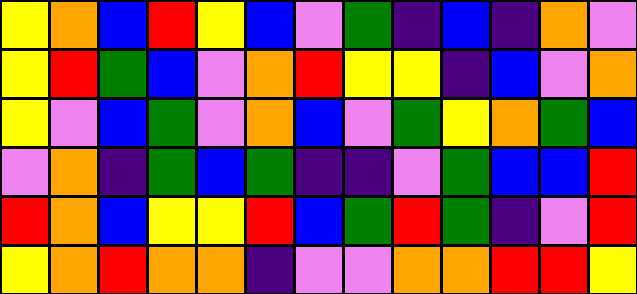[["yellow", "orange", "blue", "red", "yellow", "blue", "violet", "green", "indigo", "blue", "indigo", "orange", "violet"], ["yellow", "red", "green", "blue", "violet", "orange", "red", "yellow", "yellow", "indigo", "blue", "violet", "orange"], ["yellow", "violet", "blue", "green", "violet", "orange", "blue", "violet", "green", "yellow", "orange", "green", "blue"], ["violet", "orange", "indigo", "green", "blue", "green", "indigo", "indigo", "violet", "green", "blue", "blue", "red"], ["red", "orange", "blue", "yellow", "yellow", "red", "blue", "green", "red", "green", "indigo", "violet", "red"], ["yellow", "orange", "red", "orange", "orange", "indigo", "violet", "violet", "orange", "orange", "red", "red", "yellow"]]